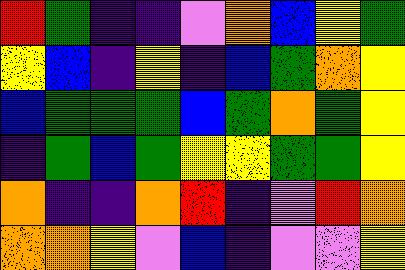[["red", "green", "indigo", "indigo", "violet", "orange", "blue", "yellow", "green"], ["yellow", "blue", "indigo", "yellow", "indigo", "blue", "green", "orange", "yellow"], ["blue", "green", "green", "green", "blue", "green", "orange", "green", "yellow"], ["indigo", "green", "blue", "green", "yellow", "yellow", "green", "green", "yellow"], ["orange", "indigo", "indigo", "orange", "red", "indigo", "violet", "red", "orange"], ["orange", "orange", "yellow", "violet", "blue", "indigo", "violet", "violet", "yellow"]]